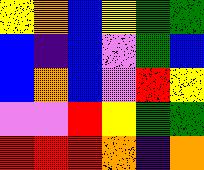[["yellow", "orange", "blue", "yellow", "green", "green"], ["blue", "indigo", "blue", "violet", "green", "blue"], ["blue", "orange", "blue", "violet", "red", "yellow"], ["violet", "violet", "red", "yellow", "green", "green"], ["red", "red", "red", "orange", "indigo", "orange"]]